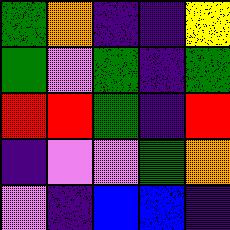[["green", "orange", "indigo", "indigo", "yellow"], ["green", "violet", "green", "indigo", "green"], ["red", "red", "green", "indigo", "red"], ["indigo", "violet", "violet", "green", "orange"], ["violet", "indigo", "blue", "blue", "indigo"]]